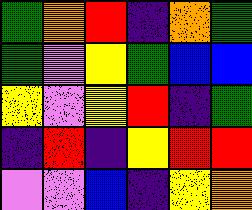[["green", "orange", "red", "indigo", "orange", "green"], ["green", "violet", "yellow", "green", "blue", "blue"], ["yellow", "violet", "yellow", "red", "indigo", "green"], ["indigo", "red", "indigo", "yellow", "red", "red"], ["violet", "violet", "blue", "indigo", "yellow", "orange"]]